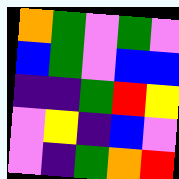[["orange", "green", "violet", "green", "violet"], ["blue", "green", "violet", "blue", "blue"], ["indigo", "indigo", "green", "red", "yellow"], ["violet", "yellow", "indigo", "blue", "violet"], ["violet", "indigo", "green", "orange", "red"]]